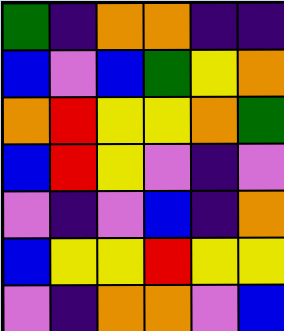[["green", "indigo", "orange", "orange", "indigo", "indigo"], ["blue", "violet", "blue", "green", "yellow", "orange"], ["orange", "red", "yellow", "yellow", "orange", "green"], ["blue", "red", "yellow", "violet", "indigo", "violet"], ["violet", "indigo", "violet", "blue", "indigo", "orange"], ["blue", "yellow", "yellow", "red", "yellow", "yellow"], ["violet", "indigo", "orange", "orange", "violet", "blue"]]